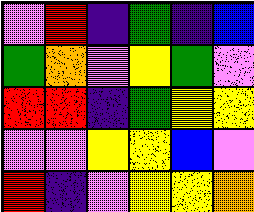[["violet", "red", "indigo", "green", "indigo", "blue"], ["green", "orange", "violet", "yellow", "green", "violet"], ["red", "red", "indigo", "green", "yellow", "yellow"], ["violet", "violet", "yellow", "yellow", "blue", "violet"], ["red", "indigo", "violet", "yellow", "yellow", "orange"]]